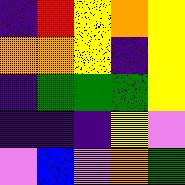[["indigo", "red", "yellow", "orange", "yellow"], ["orange", "orange", "yellow", "indigo", "yellow"], ["indigo", "green", "green", "green", "yellow"], ["indigo", "indigo", "indigo", "yellow", "violet"], ["violet", "blue", "violet", "orange", "green"]]